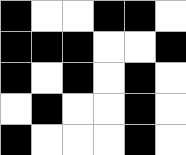[["black", "white", "white", "black", "black", "white"], ["black", "black", "black", "white", "white", "black"], ["black", "white", "black", "white", "black", "white"], ["white", "black", "white", "white", "black", "white"], ["black", "white", "white", "white", "black", "white"]]